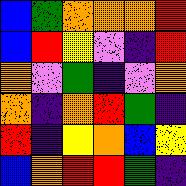[["blue", "green", "orange", "orange", "orange", "red"], ["blue", "red", "yellow", "violet", "indigo", "red"], ["orange", "violet", "green", "indigo", "violet", "orange"], ["orange", "indigo", "orange", "red", "green", "indigo"], ["red", "indigo", "yellow", "orange", "blue", "yellow"], ["blue", "orange", "red", "red", "green", "indigo"]]